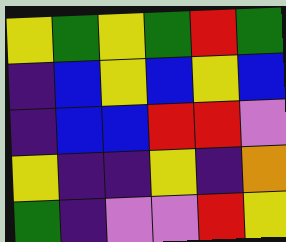[["yellow", "green", "yellow", "green", "red", "green"], ["indigo", "blue", "yellow", "blue", "yellow", "blue"], ["indigo", "blue", "blue", "red", "red", "violet"], ["yellow", "indigo", "indigo", "yellow", "indigo", "orange"], ["green", "indigo", "violet", "violet", "red", "yellow"]]